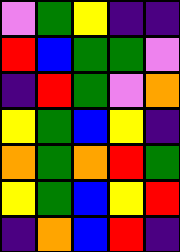[["violet", "green", "yellow", "indigo", "indigo"], ["red", "blue", "green", "green", "violet"], ["indigo", "red", "green", "violet", "orange"], ["yellow", "green", "blue", "yellow", "indigo"], ["orange", "green", "orange", "red", "green"], ["yellow", "green", "blue", "yellow", "red"], ["indigo", "orange", "blue", "red", "indigo"]]